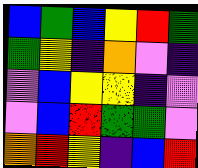[["blue", "green", "blue", "yellow", "red", "green"], ["green", "yellow", "indigo", "orange", "violet", "indigo"], ["violet", "blue", "yellow", "yellow", "indigo", "violet"], ["violet", "blue", "red", "green", "green", "violet"], ["orange", "red", "yellow", "indigo", "blue", "red"]]